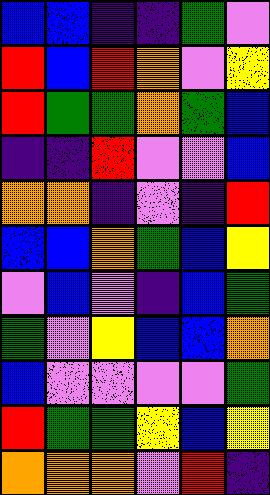[["blue", "blue", "indigo", "indigo", "green", "violet"], ["red", "blue", "red", "orange", "violet", "yellow"], ["red", "green", "green", "orange", "green", "blue"], ["indigo", "indigo", "red", "violet", "violet", "blue"], ["orange", "orange", "indigo", "violet", "indigo", "red"], ["blue", "blue", "orange", "green", "blue", "yellow"], ["violet", "blue", "violet", "indigo", "blue", "green"], ["green", "violet", "yellow", "blue", "blue", "orange"], ["blue", "violet", "violet", "violet", "violet", "green"], ["red", "green", "green", "yellow", "blue", "yellow"], ["orange", "orange", "orange", "violet", "red", "indigo"]]